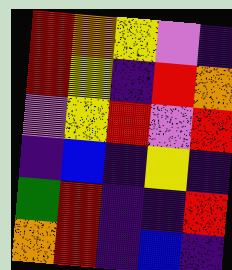[["red", "orange", "yellow", "violet", "indigo"], ["red", "yellow", "indigo", "red", "orange"], ["violet", "yellow", "red", "violet", "red"], ["indigo", "blue", "indigo", "yellow", "indigo"], ["green", "red", "indigo", "indigo", "red"], ["orange", "red", "indigo", "blue", "indigo"]]